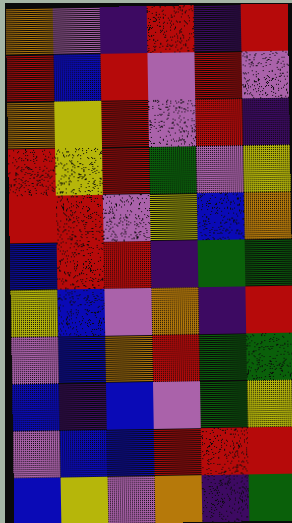[["orange", "violet", "indigo", "red", "indigo", "red"], ["red", "blue", "red", "violet", "red", "violet"], ["orange", "yellow", "red", "violet", "red", "indigo"], ["red", "yellow", "red", "green", "violet", "yellow"], ["red", "red", "violet", "yellow", "blue", "orange"], ["blue", "red", "red", "indigo", "green", "green"], ["yellow", "blue", "violet", "orange", "indigo", "red"], ["violet", "blue", "orange", "red", "green", "green"], ["blue", "indigo", "blue", "violet", "green", "yellow"], ["violet", "blue", "blue", "red", "red", "red"], ["blue", "yellow", "violet", "orange", "indigo", "green"]]